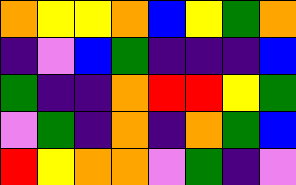[["orange", "yellow", "yellow", "orange", "blue", "yellow", "green", "orange"], ["indigo", "violet", "blue", "green", "indigo", "indigo", "indigo", "blue"], ["green", "indigo", "indigo", "orange", "red", "red", "yellow", "green"], ["violet", "green", "indigo", "orange", "indigo", "orange", "green", "blue"], ["red", "yellow", "orange", "orange", "violet", "green", "indigo", "violet"]]